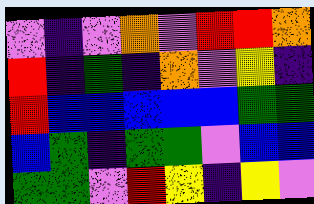[["violet", "indigo", "violet", "orange", "violet", "red", "red", "orange"], ["red", "indigo", "green", "indigo", "orange", "violet", "yellow", "indigo"], ["red", "blue", "blue", "blue", "blue", "blue", "green", "green"], ["blue", "green", "indigo", "green", "green", "violet", "blue", "blue"], ["green", "green", "violet", "red", "yellow", "indigo", "yellow", "violet"]]